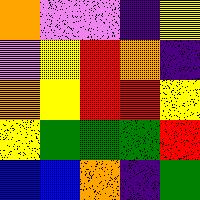[["orange", "violet", "violet", "indigo", "yellow"], ["violet", "yellow", "red", "orange", "indigo"], ["orange", "yellow", "red", "red", "yellow"], ["yellow", "green", "green", "green", "red"], ["blue", "blue", "orange", "indigo", "green"]]